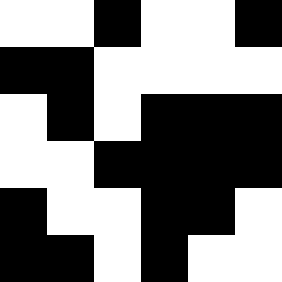[["white", "white", "black", "white", "white", "black"], ["black", "black", "white", "white", "white", "white"], ["white", "black", "white", "black", "black", "black"], ["white", "white", "black", "black", "black", "black"], ["black", "white", "white", "black", "black", "white"], ["black", "black", "white", "black", "white", "white"]]